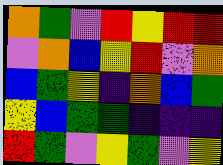[["orange", "green", "violet", "red", "yellow", "red", "red"], ["violet", "orange", "blue", "yellow", "red", "violet", "orange"], ["blue", "green", "yellow", "indigo", "orange", "blue", "green"], ["yellow", "blue", "green", "green", "indigo", "indigo", "indigo"], ["red", "green", "violet", "yellow", "green", "violet", "yellow"]]